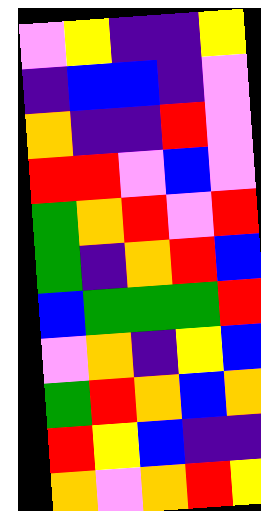[["violet", "yellow", "indigo", "indigo", "yellow"], ["indigo", "blue", "blue", "indigo", "violet"], ["orange", "indigo", "indigo", "red", "violet"], ["red", "red", "violet", "blue", "violet"], ["green", "orange", "red", "violet", "red"], ["green", "indigo", "orange", "red", "blue"], ["blue", "green", "green", "green", "red"], ["violet", "orange", "indigo", "yellow", "blue"], ["green", "red", "orange", "blue", "orange"], ["red", "yellow", "blue", "indigo", "indigo"], ["orange", "violet", "orange", "red", "yellow"]]